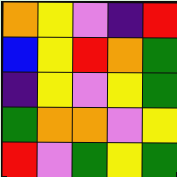[["orange", "yellow", "violet", "indigo", "red"], ["blue", "yellow", "red", "orange", "green"], ["indigo", "yellow", "violet", "yellow", "green"], ["green", "orange", "orange", "violet", "yellow"], ["red", "violet", "green", "yellow", "green"]]